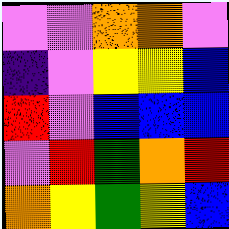[["violet", "violet", "orange", "orange", "violet"], ["indigo", "violet", "yellow", "yellow", "blue"], ["red", "violet", "blue", "blue", "blue"], ["violet", "red", "green", "orange", "red"], ["orange", "yellow", "green", "yellow", "blue"]]